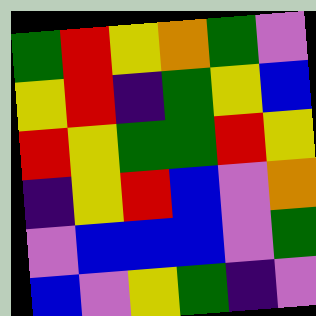[["green", "red", "yellow", "orange", "green", "violet"], ["yellow", "red", "indigo", "green", "yellow", "blue"], ["red", "yellow", "green", "green", "red", "yellow"], ["indigo", "yellow", "red", "blue", "violet", "orange"], ["violet", "blue", "blue", "blue", "violet", "green"], ["blue", "violet", "yellow", "green", "indigo", "violet"]]